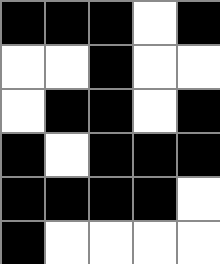[["black", "black", "black", "white", "black"], ["white", "white", "black", "white", "white"], ["white", "black", "black", "white", "black"], ["black", "white", "black", "black", "black"], ["black", "black", "black", "black", "white"], ["black", "white", "white", "white", "white"]]